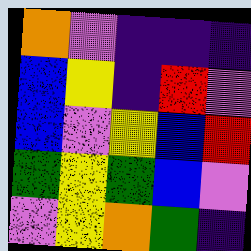[["orange", "violet", "indigo", "indigo", "indigo"], ["blue", "yellow", "indigo", "red", "violet"], ["blue", "violet", "yellow", "blue", "red"], ["green", "yellow", "green", "blue", "violet"], ["violet", "yellow", "orange", "green", "indigo"]]